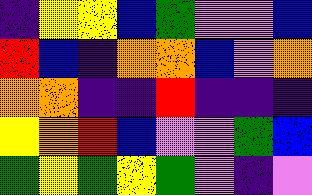[["indigo", "yellow", "yellow", "blue", "green", "violet", "violet", "blue"], ["red", "blue", "indigo", "orange", "orange", "blue", "violet", "orange"], ["orange", "orange", "indigo", "indigo", "red", "indigo", "indigo", "indigo"], ["yellow", "orange", "red", "blue", "violet", "violet", "green", "blue"], ["green", "yellow", "green", "yellow", "green", "violet", "indigo", "violet"]]